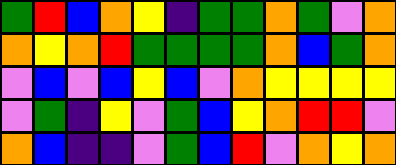[["green", "red", "blue", "orange", "yellow", "indigo", "green", "green", "orange", "green", "violet", "orange"], ["orange", "yellow", "orange", "red", "green", "green", "green", "green", "orange", "blue", "green", "orange"], ["violet", "blue", "violet", "blue", "yellow", "blue", "violet", "orange", "yellow", "yellow", "yellow", "yellow"], ["violet", "green", "indigo", "yellow", "violet", "green", "blue", "yellow", "orange", "red", "red", "violet"], ["orange", "blue", "indigo", "indigo", "violet", "green", "blue", "red", "violet", "orange", "yellow", "orange"]]